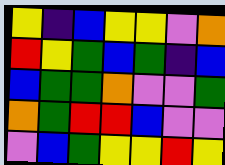[["yellow", "indigo", "blue", "yellow", "yellow", "violet", "orange"], ["red", "yellow", "green", "blue", "green", "indigo", "blue"], ["blue", "green", "green", "orange", "violet", "violet", "green"], ["orange", "green", "red", "red", "blue", "violet", "violet"], ["violet", "blue", "green", "yellow", "yellow", "red", "yellow"]]